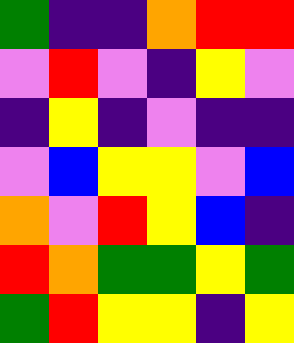[["green", "indigo", "indigo", "orange", "red", "red"], ["violet", "red", "violet", "indigo", "yellow", "violet"], ["indigo", "yellow", "indigo", "violet", "indigo", "indigo"], ["violet", "blue", "yellow", "yellow", "violet", "blue"], ["orange", "violet", "red", "yellow", "blue", "indigo"], ["red", "orange", "green", "green", "yellow", "green"], ["green", "red", "yellow", "yellow", "indigo", "yellow"]]